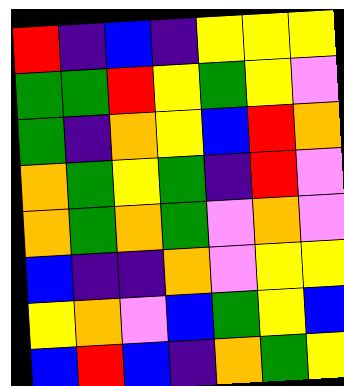[["red", "indigo", "blue", "indigo", "yellow", "yellow", "yellow"], ["green", "green", "red", "yellow", "green", "yellow", "violet"], ["green", "indigo", "orange", "yellow", "blue", "red", "orange"], ["orange", "green", "yellow", "green", "indigo", "red", "violet"], ["orange", "green", "orange", "green", "violet", "orange", "violet"], ["blue", "indigo", "indigo", "orange", "violet", "yellow", "yellow"], ["yellow", "orange", "violet", "blue", "green", "yellow", "blue"], ["blue", "red", "blue", "indigo", "orange", "green", "yellow"]]